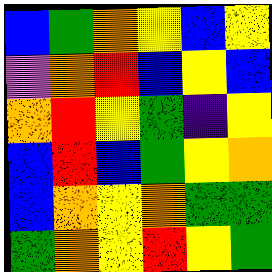[["blue", "green", "orange", "yellow", "blue", "yellow"], ["violet", "orange", "red", "blue", "yellow", "blue"], ["orange", "red", "yellow", "green", "indigo", "yellow"], ["blue", "red", "blue", "green", "yellow", "orange"], ["blue", "orange", "yellow", "orange", "green", "green"], ["green", "orange", "yellow", "red", "yellow", "green"]]